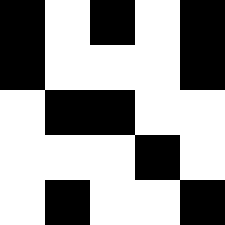[["black", "white", "black", "white", "black"], ["black", "white", "white", "white", "black"], ["white", "black", "black", "white", "white"], ["white", "white", "white", "black", "white"], ["white", "black", "white", "white", "black"]]